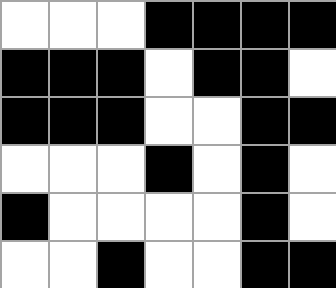[["white", "white", "white", "black", "black", "black", "black"], ["black", "black", "black", "white", "black", "black", "white"], ["black", "black", "black", "white", "white", "black", "black"], ["white", "white", "white", "black", "white", "black", "white"], ["black", "white", "white", "white", "white", "black", "white"], ["white", "white", "black", "white", "white", "black", "black"]]